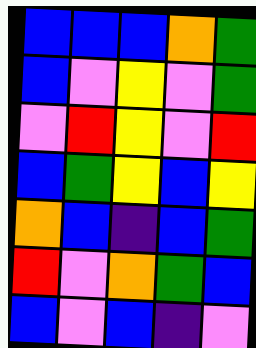[["blue", "blue", "blue", "orange", "green"], ["blue", "violet", "yellow", "violet", "green"], ["violet", "red", "yellow", "violet", "red"], ["blue", "green", "yellow", "blue", "yellow"], ["orange", "blue", "indigo", "blue", "green"], ["red", "violet", "orange", "green", "blue"], ["blue", "violet", "blue", "indigo", "violet"]]